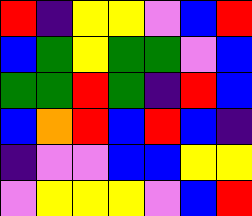[["red", "indigo", "yellow", "yellow", "violet", "blue", "red"], ["blue", "green", "yellow", "green", "green", "violet", "blue"], ["green", "green", "red", "green", "indigo", "red", "blue"], ["blue", "orange", "red", "blue", "red", "blue", "indigo"], ["indigo", "violet", "violet", "blue", "blue", "yellow", "yellow"], ["violet", "yellow", "yellow", "yellow", "violet", "blue", "red"]]